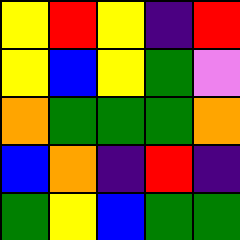[["yellow", "red", "yellow", "indigo", "red"], ["yellow", "blue", "yellow", "green", "violet"], ["orange", "green", "green", "green", "orange"], ["blue", "orange", "indigo", "red", "indigo"], ["green", "yellow", "blue", "green", "green"]]